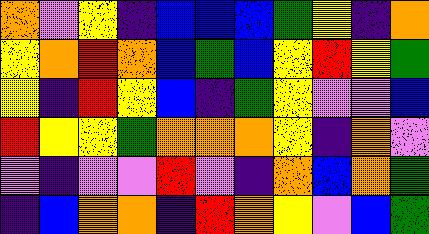[["orange", "violet", "yellow", "indigo", "blue", "blue", "blue", "green", "yellow", "indigo", "orange"], ["yellow", "orange", "red", "orange", "blue", "green", "blue", "yellow", "red", "yellow", "green"], ["yellow", "indigo", "red", "yellow", "blue", "indigo", "green", "yellow", "violet", "violet", "blue"], ["red", "yellow", "yellow", "green", "orange", "orange", "orange", "yellow", "indigo", "orange", "violet"], ["violet", "indigo", "violet", "violet", "red", "violet", "indigo", "orange", "blue", "orange", "green"], ["indigo", "blue", "orange", "orange", "indigo", "red", "orange", "yellow", "violet", "blue", "green"]]